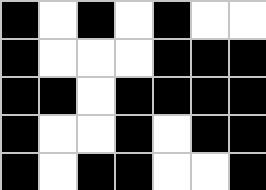[["black", "white", "black", "white", "black", "white", "white"], ["black", "white", "white", "white", "black", "black", "black"], ["black", "black", "white", "black", "black", "black", "black"], ["black", "white", "white", "black", "white", "black", "black"], ["black", "white", "black", "black", "white", "white", "black"]]